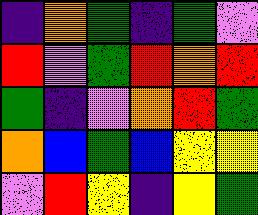[["indigo", "orange", "green", "indigo", "green", "violet"], ["red", "violet", "green", "red", "orange", "red"], ["green", "indigo", "violet", "orange", "red", "green"], ["orange", "blue", "green", "blue", "yellow", "yellow"], ["violet", "red", "yellow", "indigo", "yellow", "green"]]